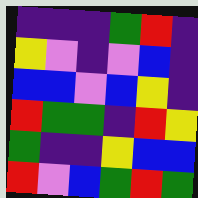[["indigo", "indigo", "indigo", "green", "red", "indigo"], ["yellow", "violet", "indigo", "violet", "blue", "indigo"], ["blue", "blue", "violet", "blue", "yellow", "indigo"], ["red", "green", "green", "indigo", "red", "yellow"], ["green", "indigo", "indigo", "yellow", "blue", "blue"], ["red", "violet", "blue", "green", "red", "green"]]